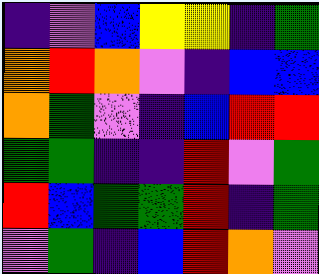[["indigo", "violet", "blue", "yellow", "yellow", "indigo", "green"], ["orange", "red", "orange", "violet", "indigo", "blue", "blue"], ["orange", "green", "violet", "indigo", "blue", "red", "red"], ["green", "green", "indigo", "indigo", "red", "violet", "green"], ["red", "blue", "green", "green", "red", "indigo", "green"], ["violet", "green", "indigo", "blue", "red", "orange", "violet"]]